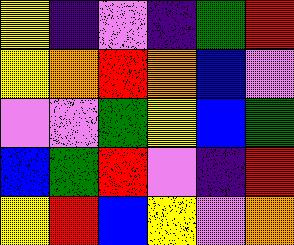[["yellow", "indigo", "violet", "indigo", "green", "red"], ["yellow", "orange", "red", "orange", "blue", "violet"], ["violet", "violet", "green", "yellow", "blue", "green"], ["blue", "green", "red", "violet", "indigo", "red"], ["yellow", "red", "blue", "yellow", "violet", "orange"]]